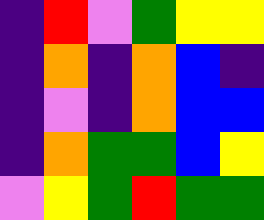[["indigo", "red", "violet", "green", "yellow", "yellow"], ["indigo", "orange", "indigo", "orange", "blue", "indigo"], ["indigo", "violet", "indigo", "orange", "blue", "blue"], ["indigo", "orange", "green", "green", "blue", "yellow"], ["violet", "yellow", "green", "red", "green", "green"]]